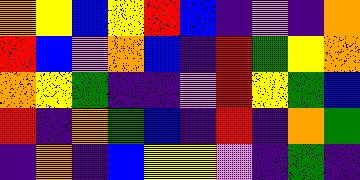[["orange", "yellow", "blue", "yellow", "red", "blue", "indigo", "violet", "indigo", "orange"], ["red", "blue", "violet", "orange", "blue", "indigo", "red", "green", "yellow", "orange"], ["orange", "yellow", "green", "indigo", "indigo", "violet", "red", "yellow", "green", "blue"], ["red", "indigo", "orange", "green", "blue", "indigo", "red", "indigo", "orange", "green"], ["indigo", "orange", "indigo", "blue", "yellow", "yellow", "violet", "indigo", "green", "indigo"]]